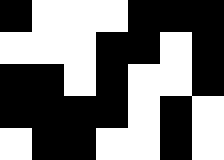[["black", "white", "white", "white", "black", "black", "black"], ["white", "white", "white", "black", "black", "white", "black"], ["black", "black", "white", "black", "white", "white", "black"], ["black", "black", "black", "black", "white", "black", "white"], ["white", "black", "black", "white", "white", "black", "white"]]